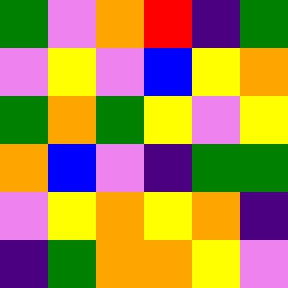[["green", "violet", "orange", "red", "indigo", "green"], ["violet", "yellow", "violet", "blue", "yellow", "orange"], ["green", "orange", "green", "yellow", "violet", "yellow"], ["orange", "blue", "violet", "indigo", "green", "green"], ["violet", "yellow", "orange", "yellow", "orange", "indigo"], ["indigo", "green", "orange", "orange", "yellow", "violet"]]